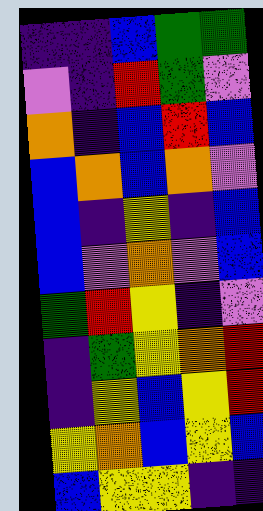[["indigo", "indigo", "blue", "green", "green"], ["violet", "indigo", "red", "green", "violet"], ["orange", "indigo", "blue", "red", "blue"], ["blue", "orange", "blue", "orange", "violet"], ["blue", "indigo", "yellow", "indigo", "blue"], ["blue", "violet", "orange", "violet", "blue"], ["green", "red", "yellow", "indigo", "violet"], ["indigo", "green", "yellow", "orange", "red"], ["indigo", "yellow", "blue", "yellow", "red"], ["yellow", "orange", "blue", "yellow", "blue"], ["blue", "yellow", "yellow", "indigo", "indigo"]]